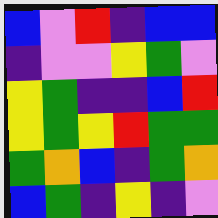[["blue", "violet", "red", "indigo", "blue", "blue"], ["indigo", "violet", "violet", "yellow", "green", "violet"], ["yellow", "green", "indigo", "indigo", "blue", "red"], ["yellow", "green", "yellow", "red", "green", "green"], ["green", "orange", "blue", "indigo", "green", "orange"], ["blue", "green", "indigo", "yellow", "indigo", "violet"]]